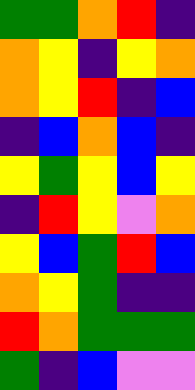[["green", "green", "orange", "red", "indigo"], ["orange", "yellow", "indigo", "yellow", "orange"], ["orange", "yellow", "red", "indigo", "blue"], ["indigo", "blue", "orange", "blue", "indigo"], ["yellow", "green", "yellow", "blue", "yellow"], ["indigo", "red", "yellow", "violet", "orange"], ["yellow", "blue", "green", "red", "blue"], ["orange", "yellow", "green", "indigo", "indigo"], ["red", "orange", "green", "green", "green"], ["green", "indigo", "blue", "violet", "violet"]]